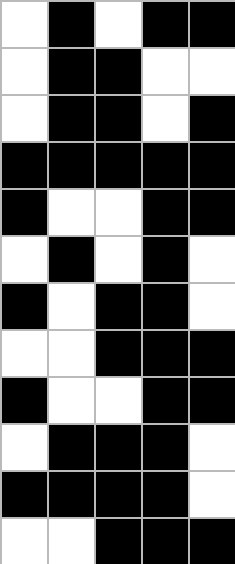[["white", "black", "white", "black", "black"], ["white", "black", "black", "white", "white"], ["white", "black", "black", "white", "black"], ["black", "black", "black", "black", "black"], ["black", "white", "white", "black", "black"], ["white", "black", "white", "black", "white"], ["black", "white", "black", "black", "white"], ["white", "white", "black", "black", "black"], ["black", "white", "white", "black", "black"], ["white", "black", "black", "black", "white"], ["black", "black", "black", "black", "white"], ["white", "white", "black", "black", "black"]]